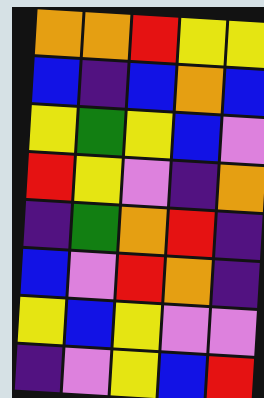[["orange", "orange", "red", "yellow", "yellow"], ["blue", "indigo", "blue", "orange", "blue"], ["yellow", "green", "yellow", "blue", "violet"], ["red", "yellow", "violet", "indigo", "orange"], ["indigo", "green", "orange", "red", "indigo"], ["blue", "violet", "red", "orange", "indigo"], ["yellow", "blue", "yellow", "violet", "violet"], ["indigo", "violet", "yellow", "blue", "red"]]